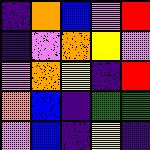[["indigo", "orange", "blue", "violet", "red"], ["indigo", "violet", "orange", "yellow", "violet"], ["violet", "orange", "yellow", "indigo", "red"], ["orange", "blue", "indigo", "green", "green"], ["violet", "blue", "indigo", "yellow", "indigo"]]